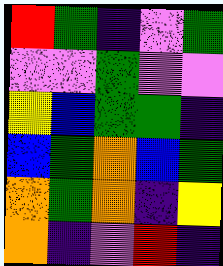[["red", "green", "indigo", "violet", "green"], ["violet", "violet", "green", "violet", "violet"], ["yellow", "blue", "green", "green", "indigo"], ["blue", "green", "orange", "blue", "green"], ["orange", "green", "orange", "indigo", "yellow"], ["orange", "indigo", "violet", "red", "indigo"]]